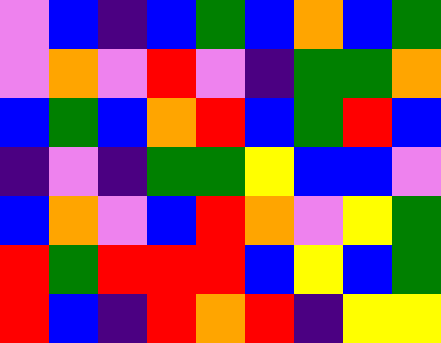[["violet", "blue", "indigo", "blue", "green", "blue", "orange", "blue", "green"], ["violet", "orange", "violet", "red", "violet", "indigo", "green", "green", "orange"], ["blue", "green", "blue", "orange", "red", "blue", "green", "red", "blue"], ["indigo", "violet", "indigo", "green", "green", "yellow", "blue", "blue", "violet"], ["blue", "orange", "violet", "blue", "red", "orange", "violet", "yellow", "green"], ["red", "green", "red", "red", "red", "blue", "yellow", "blue", "green"], ["red", "blue", "indigo", "red", "orange", "red", "indigo", "yellow", "yellow"]]